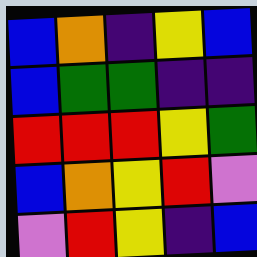[["blue", "orange", "indigo", "yellow", "blue"], ["blue", "green", "green", "indigo", "indigo"], ["red", "red", "red", "yellow", "green"], ["blue", "orange", "yellow", "red", "violet"], ["violet", "red", "yellow", "indigo", "blue"]]